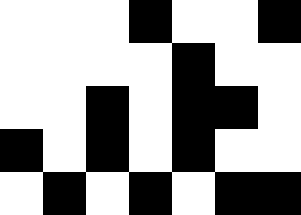[["white", "white", "white", "black", "white", "white", "black"], ["white", "white", "white", "white", "black", "white", "white"], ["white", "white", "black", "white", "black", "black", "white"], ["black", "white", "black", "white", "black", "white", "white"], ["white", "black", "white", "black", "white", "black", "black"]]